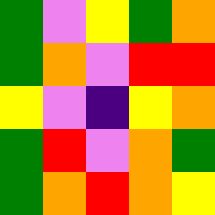[["green", "violet", "yellow", "green", "orange"], ["green", "orange", "violet", "red", "red"], ["yellow", "violet", "indigo", "yellow", "orange"], ["green", "red", "violet", "orange", "green"], ["green", "orange", "red", "orange", "yellow"]]